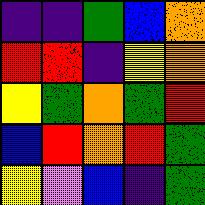[["indigo", "indigo", "green", "blue", "orange"], ["red", "red", "indigo", "yellow", "orange"], ["yellow", "green", "orange", "green", "red"], ["blue", "red", "orange", "red", "green"], ["yellow", "violet", "blue", "indigo", "green"]]